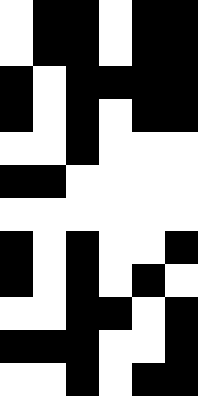[["white", "black", "black", "white", "black", "black"], ["white", "black", "black", "white", "black", "black"], ["black", "white", "black", "black", "black", "black"], ["black", "white", "black", "white", "black", "black"], ["white", "white", "black", "white", "white", "white"], ["black", "black", "white", "white", "white", "white"], ["white", "white", "white", "white", "white", "white"], ["black", "white", "black", "white", "white", "black"], ["black", "white", "black", "white", "black", "white"], ["white", "white", "black", "black", "white", "black"], ["black", "black", "black", "white", "white", "black"], ["white", "white", "black", "white", "black", "black"]]